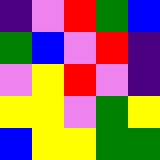[["indigo", "violet", "red", "green", "blue"], ["green", "blue", "violet", "red", "indigo"], ["violet", "yellow", "red", "violet", "indigo"], ["yellow", "yellow", "violet", "green", "yellow"], ["blue", "yellow", "yellow", "green", "green"]]